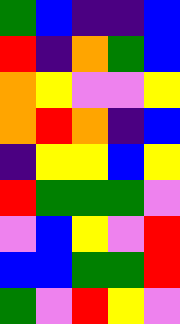[["green", "blue", "indigo", "indigo", "blue"], ["red", "indigo", "orange", "green", "blue"], ["orange", "yellow", "violet", "violet", "yellow"], ["orange", "red", "orange", "indigo", "blue"], ["indigo", "yellow", "yellow", "blue", "yellow"], ["red", "green", "green", "green", "violet"], ["violet", "blue", "yellow", "violet", "red"], ["blue", "blue", "green", "green", "red"], ["green", "violet", "red", "yellow", "violet"]]